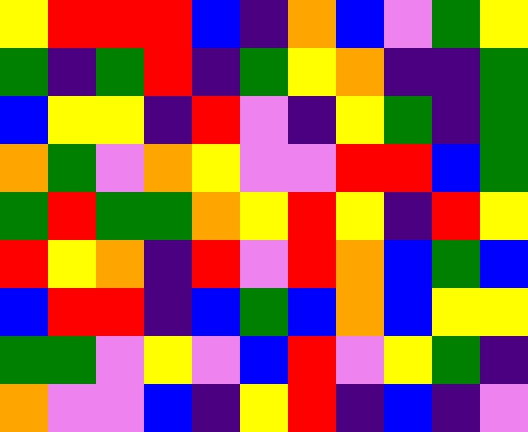[["yellow", "red", "red", "red", "blue", "indigo", "orange", "blue", "violet", "green", "yellow"], ["green", "indigo", "green", "red", "indigo", "green", "yellow", "orange", "indigo", "indigo", "green"], ["blue", "yellow", "yellow", "indigo", "red", "violet", "indigo", "yellow", "green", "indigo", "green"], ["orange", "green", "violet", "orange", "yellow", "violet", "violet", "red", "red", "blue", "green"], ["green", "red", "green", "green", "orange", "yellow", "red", "yellow", "indigo", "red", "yellow"], ["red", "yellow", "orange", "indigo", "red", "violet", "red", "orange", "blue", "green", "blue"], ["blue", "red", "red", "indigo", "blue", "green", "blue", "orange", "blue", "yellow", "yellow"], ["green", "green", "violet", "yellow", "violet", "blue", "red", "violet", "yellow", "green", "indigo"], ["orange", "violet", "violet", "blue", "indigo", "yellow", "red", "indigo", "blue", "indigo", "violet"]]